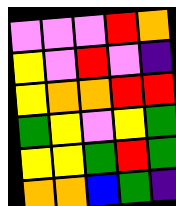[["violet", "violet", "violet", "red", "orange"], ["yellow", "violet", "red", "violet", "indigo"], ["yellow", "orange", "orange", "red", "red"], ["green", "yellow", "violet", "yellow", "green"], ["yellow", "yellow", "green", "red", "green"], ["orange", "orange", "blue", "green", "indigo"]]